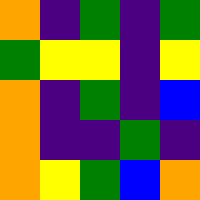[["orange", "indigo", "green", "indigo", "green"], ["green", "yellow", "yellow", "indigo", "yellow"], ["orange", "indigo", "green", "indigo", "blue"], ["orange", "indigo", "indigo", "green", "indigo"], ["orange", "yellow", "green", "blue", "orange"]]